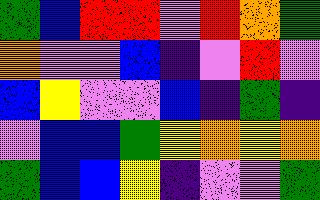[["green", "blue", "red", "red", "violet", "red", "orange", "green"], ["orange", "violet", "violet", "blue", "indigo", "violet", "red", "violet"], ["blue", "yellow", "violet", "violet", "blue", "indigo", "green", "indigo"], ["violet", "blue", "blue", "green", "yellow", "orange", "yellow", "orange"], ["green", "blue", "blue", "yellow", "indigo", "violet", "violet", "green"]]